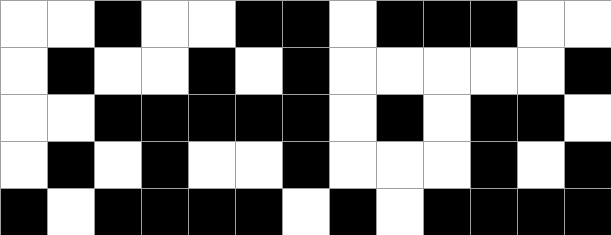[["white", "white", "black", "white", "white", "black", "black", "white", "black", "black", "black", "white", "white"], ["white", "black", "white", "white", "black", "white", "black", "white", "white", "white", "white", "white", "black"], ["white", "white", "black", "black", "black", "black", "black", "white", "black", "white", "black", "black", "white"], ["white", "black", "white", "black", "white", "white", "black", "white", "white", "white", "black", "white", "black"], ["black", "white", "black", "black", "black", "black", "white", "black", "white", "black", "black", "black", "black"]]